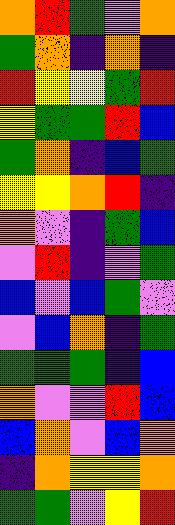[["orange", "red", "green", "violet", "orange"], ["green", "orange", "indigo", "orange", "indigo"], ["red", "yellow", "yellow", "green", "red"], ["yellow", "green", "green", "red", "blue"], ["green", "orange", "indigo", "blue", "green"], ["yellow", "yellow", "orange", "red", "indigo"], ["orange", "violet", "indigo", "green", "blue"], ["violet", "red", "indigo", "violet", "green"], ["blue", "violet", "blue", "green", "violet"], ["violet", "blue", "orange", "indigo", "green"], ["green", "green", "green", "indigo", "blue"], ["orange", "violet", "violet", "red", "blue"], ["blue", "orange", "violet", "blue", "orange"], ["indigo", "orange", "yellow", "yellow", "orange"], ["green", "green", "violet", "yellow", "red"]]